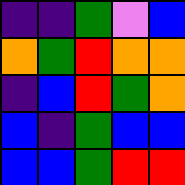[["indigo", "indigo", "green", "violet", "blue"], ["orange", "green", "red", "orange", "orange"], ["indigo", "blue", "red", "green", "orange"], ["blue", "indigo", "green", "blue", "blue"], ["blue", "blue", "green", "red", "red"]]